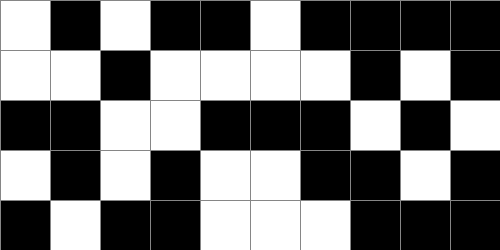[["white", "black", "white", "black", "black", "white", "black", "black", "black", "black"], ["white", "white", "black", "white", "white", "white", "white", "black", "white", "black"], ["black", "black", "white", "white", "black", "black", "black", "white", "black", "white"], ["white", "black", "white", "black", "white", "white", "black", "black", "white", "black"], ["black", "white", "black", "black", "white", "white", "white", "black", "black", "black"]]